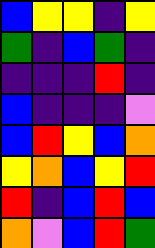[["blue", "yellow", "yellow", "indigo", "yellow"], ["green", "indigo", "blue", "green", "indigo"], ["indigo", "indigo", "indigo", "red", "indigo"], ["blue", "indigo", "indigo", "indigo", "violet"], ["blue", "red", "yellow", "blue", "orange"], ["yellow", "orange", "blue", "yellow", "red"], ["red", "indigo", "blue", "red", "blue"], ["orange", "violet", "blue", "red", "green"]]